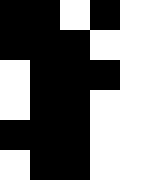[["black", "black", "white", "black", "white"], ["black", "black", "black", "white", "white"], ["white", "black", "black", "black", "white"], ["white", "black", "black", "white", "white"], ["black", "black", "black", "white", "white"], ["white", "black", "black", "white", "white"]]